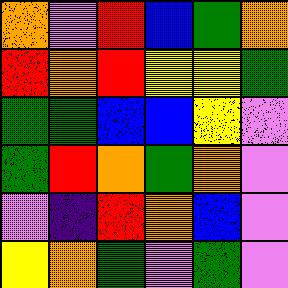[["orange", "violet", "red", "blue", "green", "orange"], ["red", "orange", "red", "yellow", "yellow", "green"], ["green", "green", "blue", "blue", "yellow", "violet"], ["green", "red", "orange", "green", "orange", "violet"], ["violet", "indigo", "red", "orange", "blue", "violet"], ["yellow", "orange", "green", "violet", "green", "violet"]]